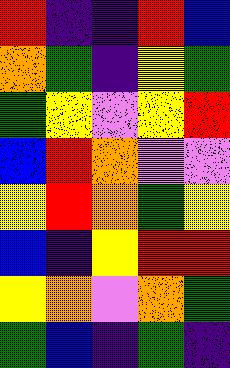[["red", "indigo", "indigo", "red", "blue"], ["orange", "green", "indigo", "yellow", "green"], ["green", "yellow", "violet", "yellow", "red"], ["blue", "red", "orange", "violet", "violet"], ["yellow", "red", "orange", "green", "yellow"], ["blue", "indigo", "yellow", "red", "red"], ["yellow", "orange", "violet", "orange", "green"], ["green", "blue", "indigo", "green", "indigo"]]